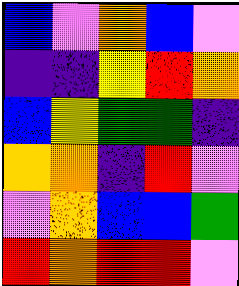[["blue", "violet", "orange", "blue", "violet"], ["indigo", "indigo", "yellow", "red", "orange"], ["blue", "yellow", "green", "green", "indigo"], ["orange", "orange", "indigo", "red", "violet"], ["violet", "orange", "blue", "blue", "green"], ["red", "orange", "red", "red", "violet"]]